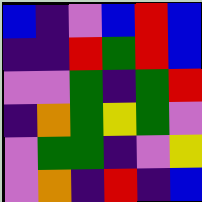[["blue", "indigo", "violet", "blue", "red", "blue"], ["indigo", "indigo", "red", "green", "red", "blue"], ["violet", "violet", "green", "indigo", "green", "red"], ["indigo", "orange", "green", "yellow", "green", "violet"], ["violet", "green", "green", "indigo", "violet", "yellow"], ["violet", "orange", "indigo", "red", "indigo", "blue"]]